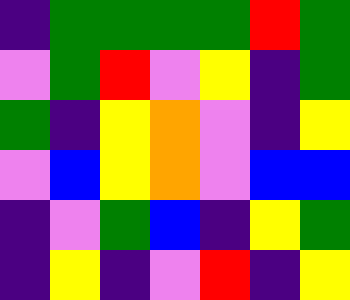[["indigo", "green", "green", "green", "green", "red", "green"], ["violet", "green", "red", "violet", "yellow", "indigo", "green"], ["green", "indigo", "yellow", "orange", "violet", "indigo", "yellow"], ["violet", "blue", "yellow", "orange", "violet", "blue", "blue"], ["indigo", "violet", "green", "blue", "indigo", "yellow", "green"], ["indigo", "yellow", "indigo", "violet", "red", "indigo", "yellow"]]